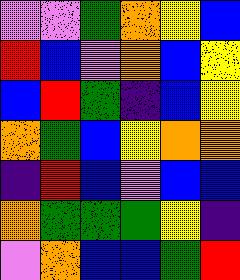[["violet", "violet", "green", "orange", "yellow", "blue"], ["red", "blue", "violet", "orange", "blue", "yellow"], ["blue", "red", "green", "indigo", "blue", "yellow"], ["orange", "green", "blue", "yellow", "orange", "orange"], ["indigo", "red", "blue", "violet", "blue", "blue"], ["orange", "green", "green", "green", "yellow", "indigo"], ["violet", "orange", "blue", "blue", "green", "red"]]